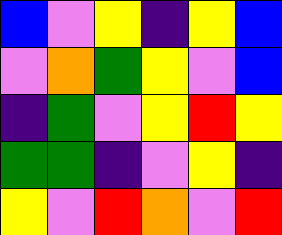[["blue", "violet", "yellow", "indigo", "yellow", "blue"], ["violet", "orange", "green", "yellow", "violet", "blue"], ["indigo", "green", "violet", "yellow", "red", "yellow"], ["green", "green", "indigo", "violet", "yellow", "indigo"], ["yellow", "violet", "red", "orange", "violet", "red"]]